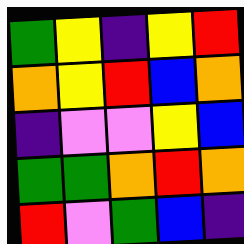[["green", "yellow", "indigo", "yellow", "red"], ["orange", "yellow", "red", "blue", "orange"], ["indigo", "violet", "violet", "yellow", "blue"], ["green", "green", "orange", "red", "orange"], ["red", "violet", "green", "blue", "indigo"]]